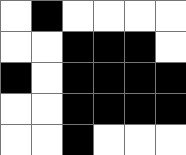[["white", "black", "white", "white", "white", "white"], ["white", "white", "black", "black", "black", "white"], ["black", "white", "black", "black", "black", "black"], ["white", "white", "black", "black", "black", "black"], ["white", "white", "black", "white", "white", "white"]]